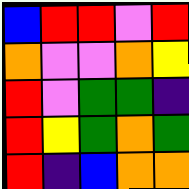[["blue", "red", "red", "violet", "red"], ["orange", "violet", "violet", "orange", "yellow"], ["red", "violet", "green", "green", "indigo"], ["red", "yellow", "green", "orange", "green"], ["red", "indigo", "blue", "orange", "orange"]]